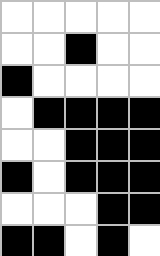[["white", "white", "white", "white", "white"], ["white", "white", "black", "white", "white"], ["black", "white", "white", "white", "white"], ["white", "black", "black", "black", "black"], ["white", "white", "black", "black", "black"], ["black", "white", "black", "black", "black"], ["white", "white", "white", "black", "black"], ["black", "black", "white", "black", "white"]]